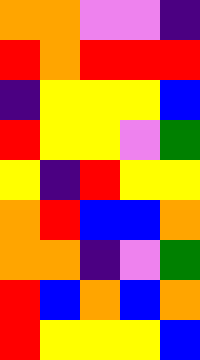[["orange", "orange", "violet", "violet", "indigo"], ["red", "orange", "red", "red", "red"], ["indigo", "yellow", "yellow", "yellow", "blue"], ["red", "yellow", "yellow", "violet", "green"], ["yellow", "indigo", "red", "yellow", "yellow"], ["orange", "red", "blue", "blue", "orange"], ["orange", "orange", "indigo", "violet", "green"], ["red", "blue", "orange", "blue", "orange"], ["red", "yellow", "yellow", "yellow", "blue"]]